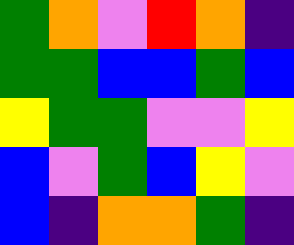[["green", "orange", "violet", "red", "orange", "indigo"], ["green", "green", "blue", "blue", "green", "blue"], ["yellow", "green", "green", "violet", "violet", "yellow"], ["blue", "violet", "green", "blue", "yellow", "violet"], ["blue", "indigo", "orange", "orange", "green", "indigo"]]